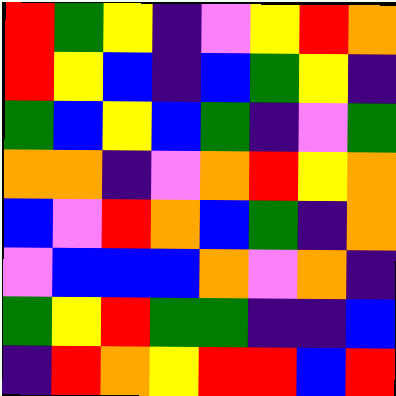[["red", "green", "yellow", "indigo", "violet", "yellow", "red", "orange"], ["red", "yellow", "blue", "indigo", "blue", "green", "yellow", "indigo"], ["green", "blue", "yellow", "blue", "green", "indigo", "violet", "green"], ["orange", "orange", "indigo", "violet", "orange", "red", "yellow", "orange"], ["blue", "violet", "red", "orange", "blue", "green", "indigo", "orange"], ["violet", "blue", "blue", "blue", "orange", "violet", "orange", "indigo"], ["green", "yellow", "red", "green", "green", "indigo", "indigo", "blue"], ["indigo", "red", "orange", "yellow", "red", "red", "blue", "red"]]